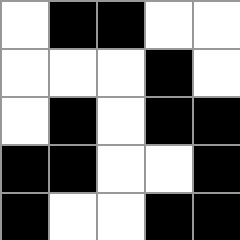[["white", "black", "black", "white", "white"], ["white", "white", "white", "black", "white"], ["white", "black", "white", "black", "black"], ["black", "black", "white", "white", "black"], ["black", "white", "white", "black", "black"]]